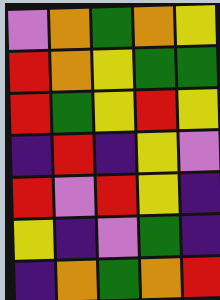[["violet", "orange", "green", "orange", "yellow"], ["red", "orange", "yellow", "green", "green"], ["red", "green", "yellow", "red", "yellow"], ["indigo", "red", "indigo", "yellow", "violet"], ["red", "violet", "red", "yellow", "indigo"], ["yellow", "indigo", "violet", "green", "indigo"], ["indigo", "orange", "green", "orange", "red"]]